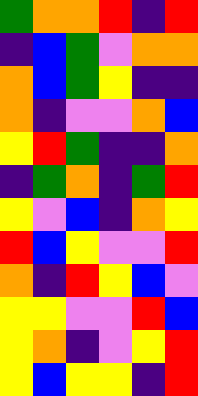[["green", "orange", "orange", "red", "indigo", "red"], ["indigo", "blue", "green", "violet", "orange", "orange"], ["orange", "blue", "green", "yellow", "indigo", "indigo"], ["orange", "indigo", "violet", "violet", "orange", "blue"], ["yellow", "red", "green", "indigo", "indigo", "orange"], ["indigo", "green", "orange", "indigo", "green", "red"], ["yellow", "violet", "blue", "indigo", "orange", "yellow"], ["red", "blue", "yellow", "violet", "violet", "red"], ["orange", "indigo", "red", "yellow", "blue", "violet"], ["yellow", "yellow", "violet", "violet", "red", "blue"], ["yellow", "orange", "indigo", "violet", "yellow", "red"], ["yellow", "blue", "yellow", "yellow", "indigo", "red"]]